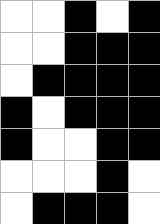[["white", "white", "black", "white", "black"], ["white", "white", "black", "black", "black"], ["white", "black", "black", "black", "black"], ["black", "white", "black", "black", "black"], ["black", "white", "white", "black", "black"], ["white", "white", "white", "black", "white"], ["white", "black", "black", "black", "white"]]